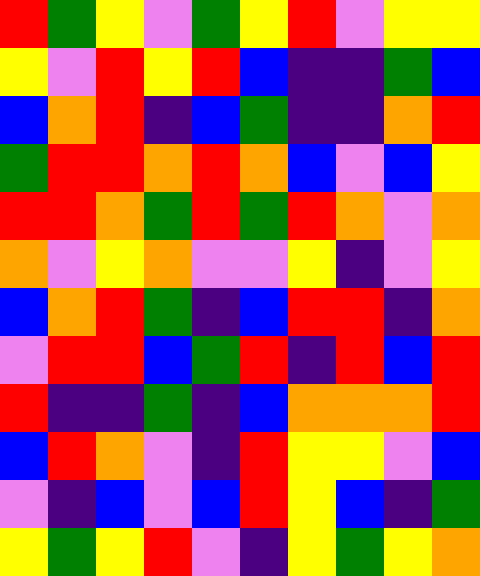[["red", "green", "yellow", "violet", "green", "yellow", "red", "violet", "yellow", "yellow"], ["yellow", "violet", "red", "yellow", "red", "blue", "indigo", "indigo", "green", "blue"], ["blue", "orange", "red", "indigo", "blue", "green", "indigo", "indigo", "orange", "red"], ["green", "red", "red", "orange", "red", "orange", "blue", "violet", "blue", "yellow"], ["red", "red", "orange", "green", "red", "green", "red", "orange", "violet", "orange"], ["orange", "violet", "yellow", "orange", "violet", "violet", "yellow", "indigo", "violet", "yellow"], ["blue", "orange", "red", "green", "indigo", "blue", "red", "red", "indigo", "orange"], ["violet", "red", "red", "blue", "green", "red", "indigo", "red", "blue", "red"], ["red", "indigo", "indigo", "green", "indigo", "blue", "orange", "orange", "orange", "red"], ["blue", "red", "orange", "violet", "indigo", "red", "yellow", "yellow", "violet", "blue"], ["violet", "indigo", "blue", "violet", "blue", "red", "yellow", "blue", "indigo", "green"], ["yellow", "green", "yellow", "red", "violet", "indigo", "yellow", "green", "yellow", "orange"]]